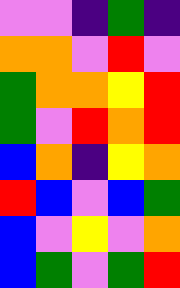[["violet", "violet", "indigo", "green", "indigo"], ["orange", "orange", "violet", "red", "violet"], ["green", "orange", "orange", "yellow", "red"], ["green", "violet", "red", "orange", "red"], ["blue", "orange", "indigo", "yellow", "orange"], ["red", "blue", "violet", "blue", "green"], ["blue", "violet", "yellow", "violet", "orange"], ["blue", "green", "violet", "green", "red"]]